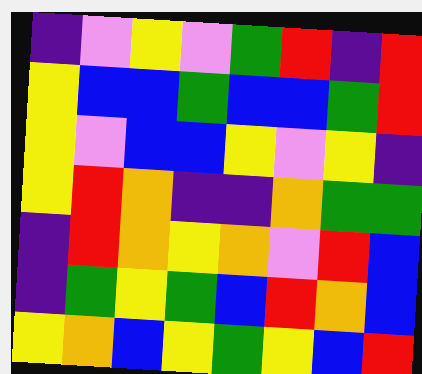[["indigo", "violet", "yellow", "violet", "green", "red", "indigo", "red"], ["yellow", "blue", "blue", "green", "blue", "blue", "green", "red"], ["yellow", "violet", "blue", "blue", "yellow", "violet", "yellow", "indigo"], ["yellow", "red", "orange", "indigo", "indigo", "orange", "green", "green"], ["indigo", "red", "orange", "yellow", "orange", "violet", "red", "blue"], ["indigo", "green", "yellow", "green", "blue", "red", "orange", "blue"], ["yellow", "orange", "blue", "yellow", "green", "yellow", "blue", "red"]]